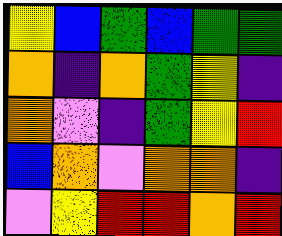[["yellow", "blue", "green", "blue", "green", "green"], ["orange", "indigo", "orange", "green", "yellow", "indigo"], ["orange", "violet", "indigo", "green", "yellow", "red"], ["blue", "orange", "violet", "orange", "orange", "indigo"], ["violet", "yellow", "red", "red", "orange", "red"]]